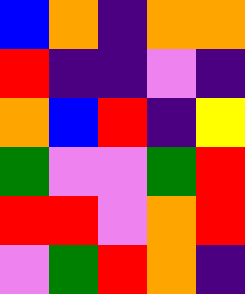[["blue", "orange", "indigo", "orange", "orange"], ["red", "indigo", "indigo", "violet", "indigo"], ["orange", "blue", "red", "indigo", "yellow"], ["green", "violet", "violet", "green", "red"], ["red", "red", "violet", "orange", "red"], ["violet", "green", "red", "orange", "indigo"]]